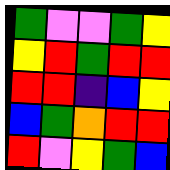[["green", "violet", "violet", "green", "yellow"], ["yellow", "red", "green", "red", "red"], ["red", "red", "indigo", "blue", "yellow"], ["blue", "green", "orange", "red", "red"], ["red", "violet", "yellow", "green", "blue"]]